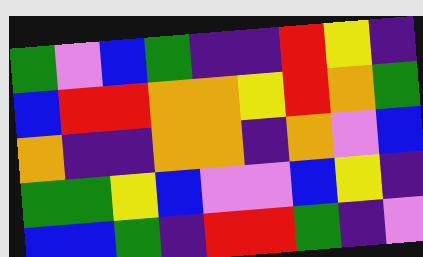[["green", "violet", "blue", "green", "indigo", "indigo", "red", "yellow", "indigo"], ["blue", "red", "red", "orange", "orange", "yellow", "red", "orange", "green"], ["orange", "indigo", "indigo", "orange", "orange", "indigo", "orange", "violet", "blue"], ["green", "green", "yellow", "blue", "violet", "violet", "blue", "yellow", "indigo"], ["blue", "blue", "green", "indigo", "red", "red", "green", "indigo", "violet"]]